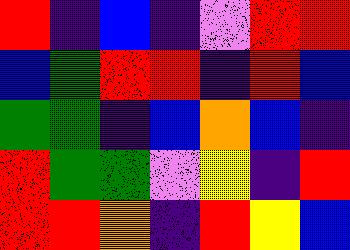[["red", "indigo", "blue", "indigo", "violet", "red", "red"], ["blue", "green", "red", "red", "indigo", "red", "blue"], ["green", "green", "indigo", "blue", "orange", "blue", "indigo"], ["red", "green", "green", "violet", "yellow", "indigo", "red"], ["red", "red", "orange", "indigo", "red", "yellow", "blue"]]